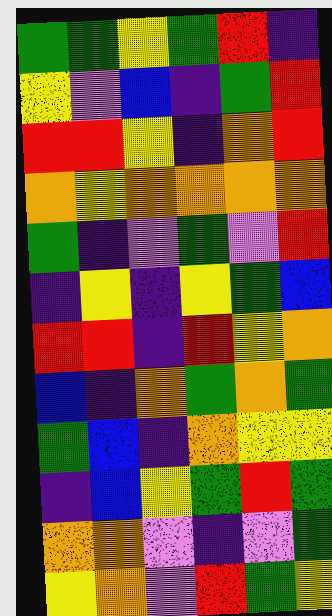[["green", "green", "yellow", "green", "red", "indigo"], ["yellow", "violet", "blue", "indigo", "green", "red"], ["red", "red", "yellow", "indigo", "orange", "red"], ["orange", "yellow", "orange", "orange", "orange", "orange"], ["green", "indigo", "violet", "green", "violet", "red"], ["indigo", "yellow", "indigo", "yellow", "green", "blue"], ["red", "red", "indigo", "red", "yellow", "orange"], ["blue", "indigo", "orange", "green", "orange", "green"], ["green", "blue", "indigo", "orange", "yellow", "yellow"], ["indigo", "blue", "yellow", "green", "red", "green"], ["orange", "orange", "violet", "indigo", "violet", "green"], ["yellow", "orange", "violet", "red", "green", "yellow"]]